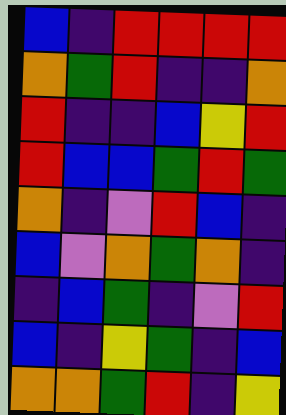[["blue", "indigo", "red", "red", "red", "red"], ["orange", "green", "red", "indigo", "indigo", "orange"], ["red", "indigo", "indigo", "blue", "yellow", "red"], ["red", "blue", "blue", "green", "red", "green"], ["orange", "indigo", "violet", "red", "blue", "indigo"], ["blue", "violet", "orange", "green", "orange", "indigo"], ["indigo", "blue", "green", "indigo", "violet", "red"], ["blue", "indigo", "yellow", "green", "indigo", "blue"], ["orange", "orange", "green", "red", "indigo", "yellow"]]